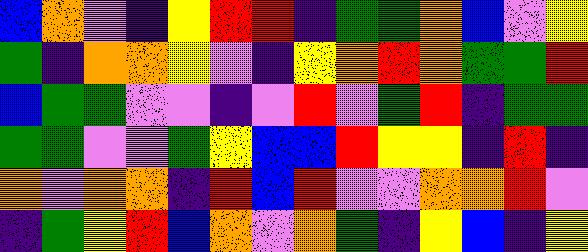[["blue", "orange", "violet", "indigo", "yellow", "red", "red", "indigo", "green", "green", "orange", "blue", "violet", "yellow"], ["green", "indigo", "orange", "orange", "yellow", "violet", "indigo", "yellow", "orange", "red", "orange", "green", "green", "red"], ["blue", "green", "green", "violet", "violet", "indigo", "violet", "red", "violet", "green", "red", "indigo", "green", "green"], ["green", "green", "violet", "violet", "green", "yellow", "blue", "blue", "red", "yellow", "yellow", "indigo", "red", "indigo"], ["orange", "violet", "orange", "orange", "indigo", "red", "blue", "red", "violet", "violet", "orange", "orange", "red", "violet"], ["indigo", "green", "yellow", "red", "blue", "orange", "violet", "orange", "green", "indigo", "yellow", "blue", "indigo", "yellow"]]